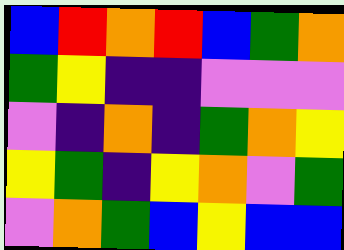[["blue", "red", "orange", "red", "blue", "green", "orange"], ["green", "yellow", "indigo", "indigo", "violet", "violet", "violet"], ["violet", "indigo", "orange", "indigo", "green", "orange", "yellow"], ["yellow", "green", "indigo", "yellow", "orange", "violet", "green"], ["violet", "orange", "green", "blue", "yellow", "blue", "blue"]]